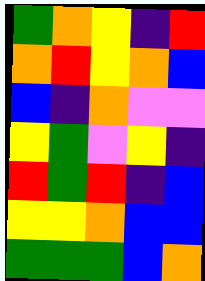[["green", "orange", "yellow", "indigo", "red"], ["orange", "red", "yellow", "orange", "blue"], ["blue", "indigo", "orange", "violet", "violet"], ["yellow", "green", "violet", "yellow", "indigo"], ["red", "green", "red", "indigo", "blue"], ["yellow", "yellow", "orange", "blue", "blue"], ["green", "green", "green", "blue", "orange"]]